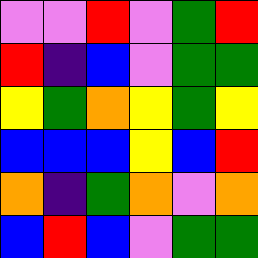[["violet", "violet", "red", "violet", "green", "red"], ["red", "indigo", "blue", "violet", "green", "green"], ["yellow", "green", "orange", "yellow", "green", "yellow"], ["blue", "blue", "blue", "yellow", "blue", "red"], ["orange", "indigo", "green", "orange", "violet", "orange"], ["blue", "red", "blue", "violet", "green", "green"]]